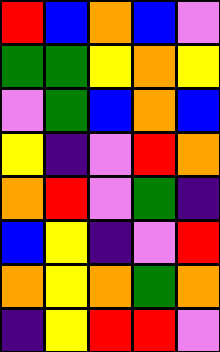[["red", "blue", "orange", "blue", "violet"], ["green", "green", "yellow", "orange", "yellow"], ["violet", "green", "blue", "orange", "blue"], ["yellow", "indigo", "violet", "red", "orange"], ["orange", "red", "violet", "green", "indigo"], ["blue", "yellow", "indigo", "violet", "red"], ["orange", "yellow", "orange", "green", "orange"], ["indigo", "yellow", "red", "red", "violet"]]